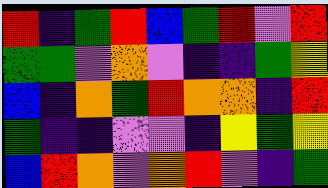[["red", "indigo", "green", "red", "blue", "green", "red", "violet", "red"], ["green", "green", "violet", "orange", "violet", "indigo", "indigo", "green", "yellow"], ["blue", "indigo", "orange", "green", "red", "orange", "orange", "indigo", "red"], ["green", "indigo", "indigo", "violet", "violet", "indigo", "yellow", "green", "yellow"], ["blue", "red", "orange", "violet", "orange", "red", "violet", "indigo", "green"]]